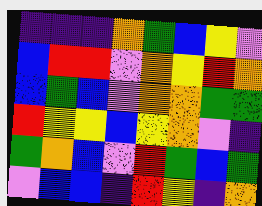[["indigo", "indigo", "indigo", "orange", "green", "blue", "yellow", "violet"], ["blue", "red", "red", "violet", "orange", "yellow", "red", "orange"], ["blue", "green", "blue", "violet", "orange", "orange", "green", "green"], ["red", "yellow", "yellow", "blue", "yellow", "orange", "violet", "indigo"], ["green", "orange", "blue", "violet", "red", "green", "blue", "green"], ["violet", "blue", "blue", "indigo", "red", "yellow", "indigo", "orange"]]